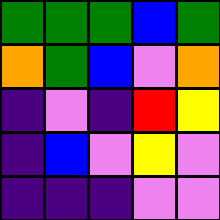[["green", "green", "green", "blue", "green"], ["orange", "green", "blue", "violet", "orange"], ["indigo", "violet", "indigo", "red", "yellow"], ["indigo", "blue", "violet", "yellow", "violet"], ["indigo", "indigo", "indigo", "violet", "violet"]]